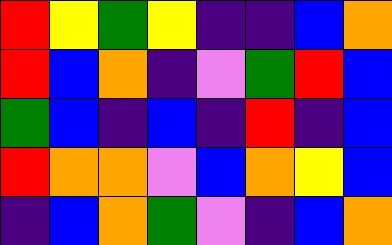[["red", "yellow", "green", "yellow", "indigo", "indigo", "blue", "orange"], ["red", "blue", "orange", "indigo", "violet", "green", "red", "blue"], ["green", "blue", "indigo", "blue", "indigo", "red", "indigo", "blue"], ["red", "orange", "orange", "violet", "blue", "orange", "yellow", "blue"], ["indigo", "blue", "orange", "green", "violet", "indigo", "blue", "orange"]]